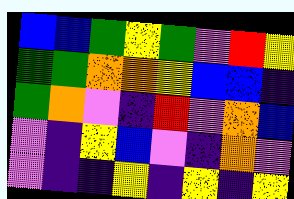[["blue", "blue", "green", "yellow", "green", "violet", "red", "yellow"], ["green", "green", "orange", "orange", "yellow", "blue", "blue", "indigo"], ["green", "orange", "violet", "indigo", "red", "violet", "orange", "blue"], ["violet", "indigo", "yellow", "blue", "violet", "indigo", "orange", "violet"], ["violet", "indigo", "indigo", "yellow", "indigo", "yellow", "indigo", "yellow"]]